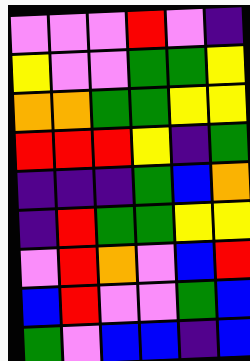[["violet", "violet", "violet", "red", "violet", "indigo"], ["yellow", "violet", "violet", "green", "green", "yellow"], ["orange", "orange", "green", "green", "yellow", "yellow"], ["red", "red", "red", "yellow", "indigo", "green"], ["indigo", "indigo", "indigo", "green", "blue", "orange"], ["indigo", "red", "green", "green", "yellow", "yellow"], ["violet", "red", "orange", "violet", "blue", "red"], ["blue", "red", "violet", "violet", "green", "blue"], ["green", "violet", "blue", "blue", "indigo", "blue"]]